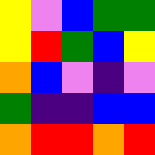[["yellow", "violet", "blue", "green", "green"], ["yellow", "red", "green", "blue", "yellow"], ["orange", "blue", "violet", "indigo", "violet"], ["green", "indigo", "indigo", "blue", "blue"], ["orange", "red", "red", "orange", "red"]]